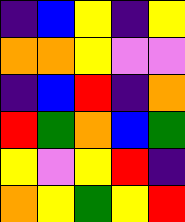[["indigo", "blue", "yellow", "indigo", "yellow"], ["orange", "orange", "yellow", "violet", "violet"], ["indigo", "blue", "red", "indigo", "orange"], ["red", "green", "orange", "blue", "green"], ["yellow", "violet", "yellow", "red", "indigo"], ["orange", "yellow", "green", "yellow", "red"]]